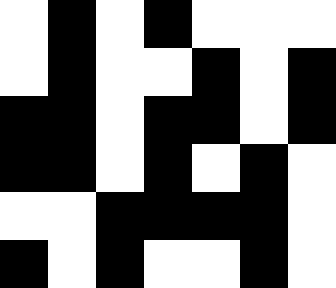[["white", "black", "white", "black", "white", "white", "white"], ["white", "black", "white", "white", "black", "white", "black"], ["black", "black", "white", "black", "black", "white", "black"], ["black", "black", "white", "black", "white", "black", "white"], ["white", "white", "black", "black", "black", "black", "white"], ["black", "white", "black", "white", "white", "black", "white"]]